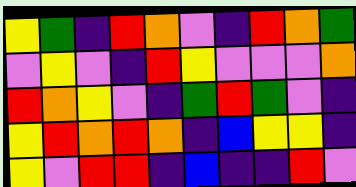[["yellow", "green", "indigo", "red", "orange", "violet", "indigo", "red", "orange", "green"], ["violet", "yellow", "violet", "indigo", "red", "yellow", "violet", "violet", "violet", "orange"], ["red", "orange", "yellow", "violet", "indigo", "green", "red", "green", "violet", "indigo"], ["yellow", "red", "orange", "red", "orange", "indigo", "blue", "yellow", "yellow", "indigo"], ["yellow", "violet", "red", "red", "indigo", "blue", "indigo", "indigo", "red", "violet"]]